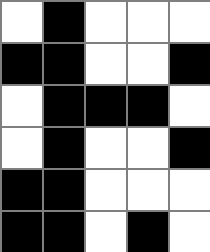[["white", "black", "white", "white", "white"], ["black", "black", "white", "white", "black"], ["white", "black", "black", "black", "white"], ["white", "black", "white", "white", "black"], ["black", "black", "white", "white", "white"], ["black", "black", "white", "black", "white"]]